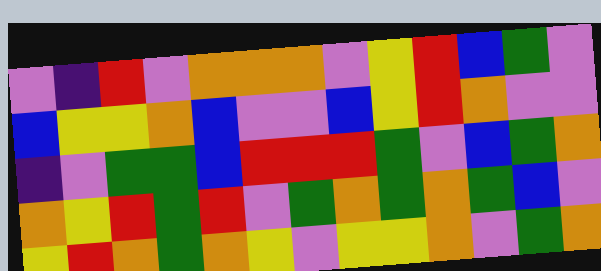[["violet", "indigo", "red", "violet", "orange", "orange", "orange", "violet", "yellow", "red", "blue", "green", "violet"], ["blue", "yellow", "yellow", "orange", "blue", "violet", "violet", "blue", "yellow", "red", "orange", "violet", "violet"], ["indigo", "violet", "green", "green", "blue", "red", "red", "red", "green", "violet", "blue", "green", "orange"], ["orange", "yellow", "red", "green", "red", "violet", "green", "orange", "green", "orange", "green", "blue", "violet"], ["yellow", "red", "orange", "green", "orange", "yellow", "violet", "yellow", "yellow", "orange", "violet", "green", "orange"]]